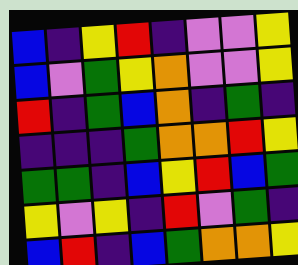[["blue", "indigo", "yellow", "red", "indigo", "violet", "violet", "yellow"], ["blue", "violet", "green", "yellow", "orange", "violet", "violet", "yellow"], ["red", "indigo", "green", "blue", "orange", "indigo", "green", "indigo"], ["indigo", "indigo", "indigo", "green", "orange", "orange", "red", "yellow"], ["green", "green", "indigo", "blue", "yellow", "red", "blue", "green"], ["yellow", "violet", "yellow", "indigo", "red", "violet", "green", "indigo"], ["blue", "red", "indigo", "blue", "green", "orange", "orange", "yellow"]]